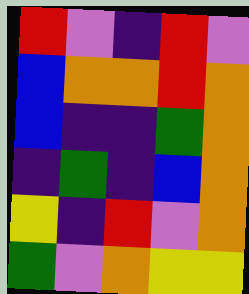[["red", "violet", "indigo", "red", "violet"], ["blue", "orange", "orange", "red", "orange"], ["blue", "indigo", "indigo", "green", "orange"], ["indigo", "green", "indigo", "blue", "orange"], ["yellow", "indigo", "red", "violet", "orange"], ["green", "violet", "orange", "yellow", "yellow"]]